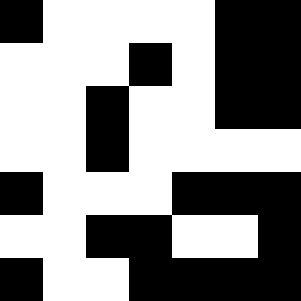[["black", "white", "white", "white", "white", "black", "black"], ["white", "white", "white", "black", "white", "black", "black"], ["white", "white", "black", "white", "white", "black", "black"], ["white", "white", "black", "white", "white", "white", "white"], ["black", "white", "white", "white", "black", "black", "black"], ["white", "white", "black", "black", "white", "white", "black"], ["black", "white", "white", "black", "black", "black", "black"]]